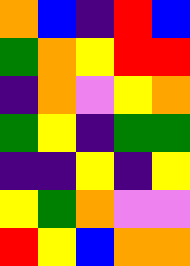[["orange", "blue", "indigo", "red", "blue"], ["green", "orange", "yellow", "red", "red"], ["indigo", "orange", "violet", "yellow", "orange"], ["green", "yellow", "indigo", "green", "green"], ["indigo", "indigo", "yellow", "indigo", "yellow"], ["yellow", "green", "orange", "violet", "violet"], ["red", "yellow", "blue", "orange", "orange"]]